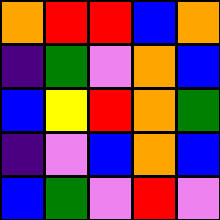[["orange", "red", "red", "blue", "orange"], ["indigo", "green", "violet", "orange", "blue"], ["blue", "yellow", "red", "orange", "green"], ["indigo", "violet", "blue", "orange", "blue"], ["blue", "green", "violet", "red", "violet"]]